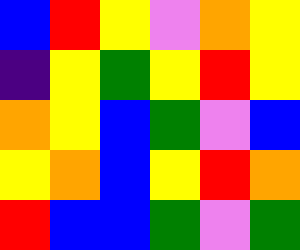[["blue", "red", "yellow", "violet", "orange", "yellow"], ["indigo", "yellow", "green", "yellow", "red", "yellow"], ["orange", "yellow", "blue", "green", "violet", "blue"], ["yellow", "orange", "blue", "yellow", "red", "orange"], ["red", "blue", "blue", "green", "violet", "green"]]